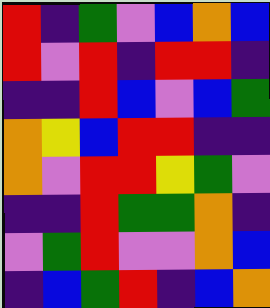[["red", "indigo", "green", "violet", "blue", "orange", "blue"], ["red", "violet", "red", "indigo", "red", "red", "indigo"], ["indigo", "indigo", "red", "blue", "violet", "blue", "green"], ["orange", "yellow", "blue", "red", "red", "indigo", "indigo"], ["orange", "violet", "red", "red", "yellow", "green", "violet"], ["indigo", "indigo", "red", "green", "green", "orange", "indigo"], ["violet", "green", "red", "violet", "violet", "orange", "blue"], ["indigo", "blue", "green", "red", "indigo", "blue", "orange"]]